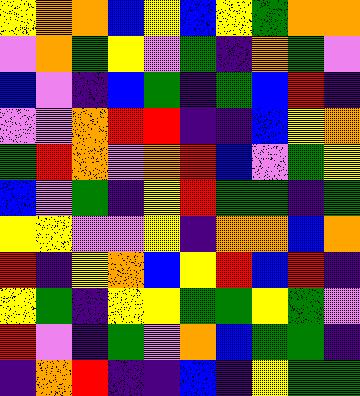[["yellow", "orange", "orange", "blue", "yellow", "blue", "yellow", "green", "orange", "orange"], ["violet", "orange", "green", "yellow", "violet", "green", "indigo", "orange", "green", "violet"], ["blue", "violet", "indigo", "blue", "green", "indigo", "green", "blue", "red", "indigo"], ["violet", "violet", "orange", "red", "red", "indigo", "indigo", "blue", "yellow", "orange"], ["green", "red", "orange", "violet", "orange", "red", "blue", "violet", "green", "yellow"], ["blue", "violet", "green", "indigo", "yellow", "red", "green", "green", "indigo", "green"], ["yellow", "yellow", "violet", "violet", "yellow", "indigo", "orange", "orange", "blue", "orange"], ["red", "indigo", "yellow", "orange", "blue", "yellow", "red", "blue", "red", "indigo"], ["yellow", "green", "indigo", "yellow", "yellow", "green", "green", "yellow", "green", "violet"], ["red", "violet", "indigo", "green", "violet", "orange", "blue", "green", "green", "indigo"], ["indigo", "orange", "red", "indigo", "indigo", "blue", "indigo", "yellow", "green", "green"]]